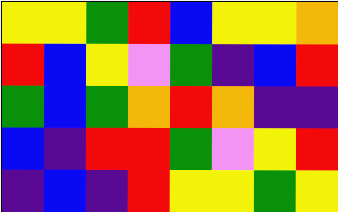[["yellow", "yellow", "green", "red", "blue", "yellow", "yellow", "orange"], ["red", "blue", "yellow", "violet", "green", "indigo", "blue", "red"], ["green", "blue", "green", "orange", "red", "orange", "indigo", "indigo"], ["blue", "indigo", "red", "red", "green", "violet", "yellow", "red"], ["indigo", "blue", "indigo", "red", "yellow", "yellow", "green", "yellow"]]